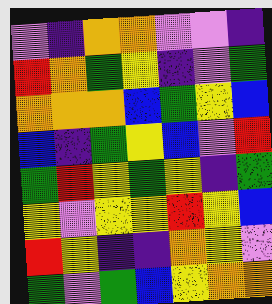[["violet", "indigo", "orange", "orange", "violet", "violet", "indigo"], ["red", "orange", "green", "yellow", "indigo", "violet", "green"], ["orange", "orange", "orange", "blue", "green", "yellow", "blue"], ["blue", "indigo", "green", "yellow", "blue", "violet", "red"], ["green", "red", "yellow", "green", "yellow", "indigo", "green"], ["yellow", "violet", "yellow", "yellow", "red", "yellow", "blue"], ["red", "yellow", "indigo", "indigo", "orange", "yellow", "violet"], ["green", "violet", "green", "blue", "yellow", "orange", "orange"]]